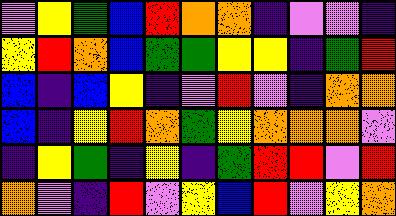[["violet", "yellow", "green", "blue", "red", "orange", "orange", "indigo", "violet", "violet", "indigo"], ["yellow", "red", "orange", "blue", "green", "green", "yellow", "yellow", "indigo", "green", "red"], ["blue", "indigo", "blue", "yellow", "indigo", "violet", "red", "violet", "indigo", "orange", "orange"], ["blue", "indigo", "yellow", "red", "orange", "green", "yellow", "orange", "orange", "orange", "violet"], ["indigo", "yellow", "green", "indigo", "yellow", "indigo", "green", "red", "red", "violet", "red"], ["orange", "violet", "indigo", "red", "violet", "yellow", "blue", "red", "violet", "yellow", "orange"]]